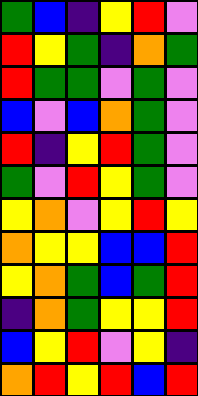[["green", "blue", "indigo", "yellow", "red", "violet"], ["red", "yellow", "green", "indigo", "orange", "green"], ["red", "green", "green", "violet", "green", "violet"], ["blue", "violet", "blue", "orange", "green", "violet"], ["red", "indigo", "yellow", "red", "green", "violet"], ["green", "violet", "red", "yellow", "green", "violet"], ["yellow", "orange", "violet", "yellow", "red", "yellow"], ["orange", "yellow", "yellow", "blue", "blue", "red"], ["yellow", "orange", "green", "blue", "green", "red"], ["indigo", "orange", "green", "yellow", "yellow", "red"], ["blue", "yellow", "red", "violet", "yellow", "indigo"], ["orange", "red", "yellow", "red", "blue", "red"]]